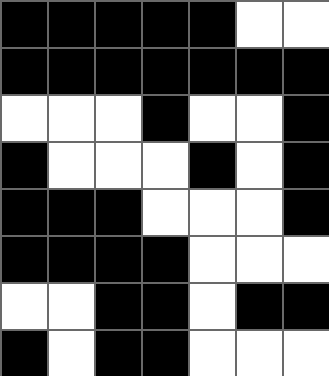[["black", "black", "black", "black", "black", "white", "white"], ["black", "black", "black", "black", "black", "black", "black"], ["white", "white", "white", "black", "white", "white", "black"], ["black", "white", "white", "white", "black", "white", "black"], ["black", "black", "black", "white", "white", "white", "black"], ["black", "black", "black", "black", "white", "white", "white"], ["white", "white", "black", "black", "white", "black", "black"], ["black", "white", "black", "black", "white", "white", "white"]]